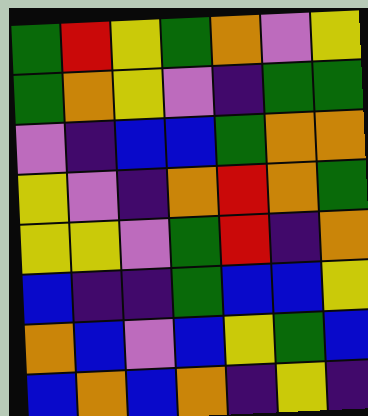[["green", "red", "yellow", "green", "orange", "violet", "yellow"], ["green", "orange", "yellow", "violet", "indigo", "green", "green"], ["violet", "indigo", "blue", "blue", "green", "orange", "orange"], ["yellow", "violet", "indigo", "orange", "red", "orange", "green"], ["yellow", "yellow", "violet", "green", "red", "indigo", "orange"], ["blue", "indigo", "indigo", "green", "blue", "blue", "yellow"], ["orange", "blue", "violet", "blue", "yellow", "green", "blue"], ["blue", "orange", "blue", "orange", "indigo", "yellow", "indigo"]]